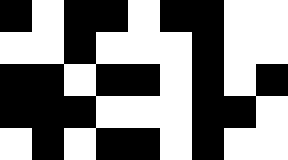[["black", "white", "black", "black", "white", "black", "black", "white", "white"], ["white", "white", "black", "white", "white", "white", "black", "white", "white"], ["black", "black", "white", "black", "black", "white", "black", "white", "black"], ["black", "black", "black", "white", "white", "white", "black", "black", "white"], ["white", "black", "white", "black", "black", "white", "black", "white", "white"]]